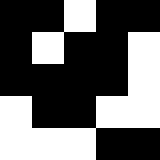[["black", "black", "white", "black", "black"], ["black", "white", "black", "black", "white"], ["black", "black", "black", "black", "white"], ["white", "black", "black", "white", "white"], ["white", "white", "white", "black", "black"]]